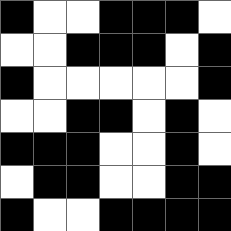[["black", "white", "white", "black", "black", "black", "white"], ["white", "white", "black", "black", "black", "white", "black"], ["black", "white", "white", "white", "white", "white", "black"], ["white", "white", "black", "black", "white", "black", "white"], ["black", "black", "black", "white", "white", "black", "white"], ["white", "black", "black", "white", "white", "black", "black"], ["black", "white", "white", "black", "black", "black", "black"]]